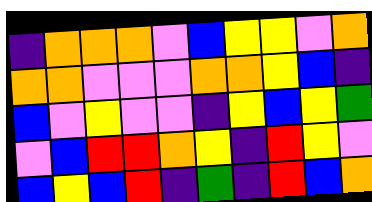[["indigo", "orange", "orange", "orange", "violet", "blue", "yellow", "yellow", "violet", "orange"], ["orange", "orange", "violet", "violet", "violet", "orange", "orange", "yellow", "blue", "indigo"], ["blue", "violet", "yellow", "violet", "violet", "indigo", "yellow", "blue", "yellow", "green"], ["violet", "blue", "red", "red", "orange", "yellow", "indigo", "red", "yellow", "violet"], ["blue", "yellow", "blue", "red", "indigo", "green", "indigo", "red", "blue", "orange"]]